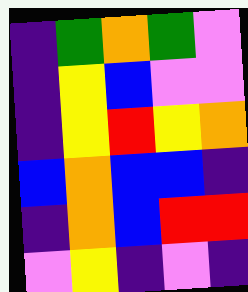[["indigo", "green", "orange", "green", "violet"], ["indigo", "yellow", "blue", "violet", "violet"], ["indigo", "yellow", "red", "yellow", "orange"], ["blue", "orange", "blue", "blue", "indigo"], ["indigo", "orange", "blue", "red", "red"], ["violet", "yellow", "indigo", "violet", "indigo"]]